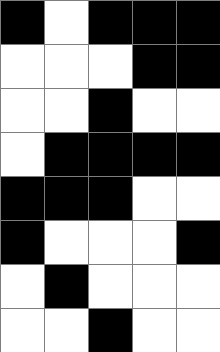[["black", "white", "black", "black", "black"], ["white", "white", "white", "black", "black"], ["white", "white", "black", "white", "white"], ["white", "black", "black", "black", "black"], ["black", "black", "black", "white", "white"], ["black", "white", "white", "white", "black"], ["white", "black", "white", "white", "white"], ["white", "white", "black", "white", "white"]]